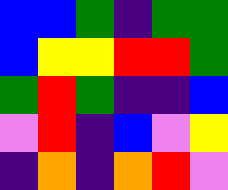[["blue", "blue", "green", "indigo", "green", "green"], ["blue", "yellow", "yellow", "red", "red", "green"], ["green", "red", "green", "indigo", "indigo", "blue"], ["violet", "red", "indigo", "blue", "violet", "yellow"], ["indigo", "orange", "indigo", "orange", "red", "violet"]]